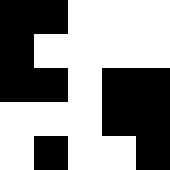[["black", "black", "white", "white", "white"], ["black", "white", "white", "white", "white"], ["black", "black", "white", "black", "black"], ["white", "white", "white", "black", "black"], ["white", "black", "white", "white", "black"]]